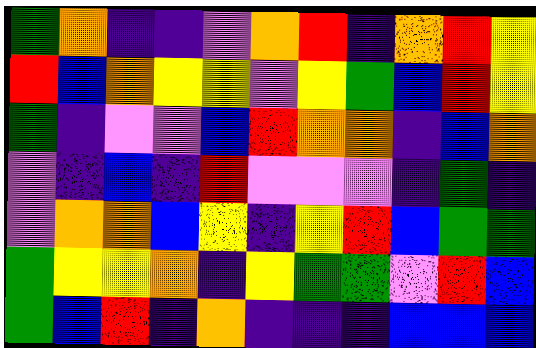[["green", "orange", "indigo", "indigo", "violet", "orange", "red", "indigo", "orange", "red", "yellow"], ["red", "blue", "orange", "yellow", "yellow", "violet", "yellow", "green", "blue", "red", "yellow"], ["green", "indigo", "violet", "violet", "blue", "red", "orange", "orange", "indigo", "blue", "orange"], ["violet", "indigo", "blue", "indigo", "red", "violet", "violet", "violet", "indigo", "green", "indigo"], ["violet", "orange", "orange", "blue", "yellow", "indigo", "yellow", "red", "blue", "green", "green"], ["green", "yellow", "yellow", "orange", "indigo", "yellow", "green", "green", "violet", "red", "blue"], ["green", "blue", "red", "indigo", "orange", "indigo", "indigo", "indigo", "blue", "blue", "blue"]]